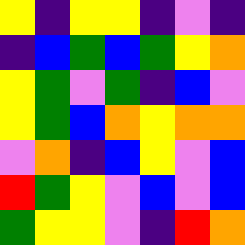[["yellow", "indigo", "yellow", "yellow", "indigo", "violet", "indigo"], ["indigo", "blue", "green", "blue", "green", "yellow", "orange"], ["yellow", "green", "violet", "green", "indigo", "blue", "violet"], ["yellow", "green", "blue", "orange", "yellow", "orange", "orange"], ["violet", "orange", "indigo", "blue", "yellow", "violet", "blue"], ["red", "green", "yellow", "violet", "blue", "violet", "blue"], ["green", "yellow", "yellow", "violet", "indigo", "red", "orange"]]